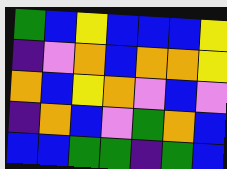[["green", "blue", "yellow", "blue", "blue", "blue", "yellow"], ["indigo", "violet", "orange", "blue", "orange", "orange", "yellow"], ["orange", "blue", "yellow", "orange", "violet", "blue", "violet"], ["indigo", "orange", "blue", "violet", "green", "orange", "blue"], ["blue", "blue", "green", "green", "indigo", "green", "blue"]]